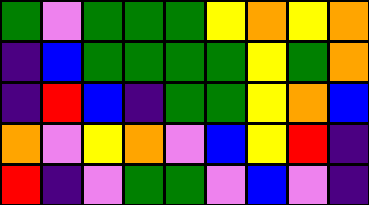[["green", "violet", "green", "green", "green", "yellow", "orange", "yellow", "orange"], ["indigo", "blue", "green", "green", "green", "green", "yellow", "green", "orange"], ["indigo", "red", "blue", "indigo", "green", "green", "yellow", "orange", "blue"], ["orange", "violet", "yellow", "orange", "violet", "blue", "yellow", "red", "indigo"], ["red", "indigo", "violet", "green", "green", "violet", "blue", "violet", "indigo"]]